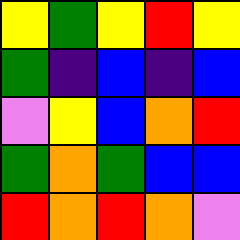[["yellow", "green", "yellow", "red", "yellow"], ["green", "indigo", "blue", "indigo", "blue"], ["violet", "yellow", "blue", "orange", "red"], ["green", "orange", "green", "blue", "blue"], ["red", "orange", "red", "orange", "violet"]]